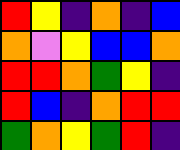[["red", "yellow", "indigo", "orange", "indigo", "blue"], ["orange", "violet", "yellow", "blue", "blue", "orange"], ["red", "red", "orange", "green", "yellow", "indigo"], ["red", "blue", "indigo", "orange", "red", "red"], ["green", "orange", "yellow", "green", "red", "indigo"]]